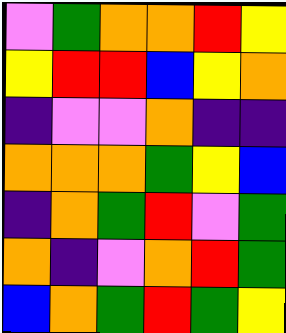[["violet", "green", "orange", "orange", "red", "yellow"], ["yellow", "red", "red", "blue", "yellow", "orange"], ["indigo", "violet", "violet", "orange", "indigo", "indigo"], ["orange", "orange", "orange", "green", "yellow", "blue"], ["indigo", "orange", "green", "red", "violet", "green"], ["orange", "indigo", "violet", "orange", "red", "green"], ["blue", "orange", "green", "red", "green", "yellow"]]